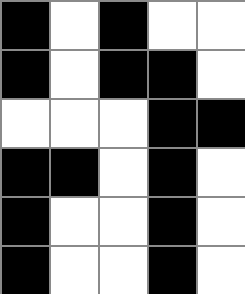[["black", "white", "black", "white", "white"], ["black", "white", "black", "black", "white"], ["white", "white", "white", "black", "black"], ["black", "black", "white", "black", "white"], ["black", "white", "white", "black", "white"], ["black", "white", "white", "black", "white"]]